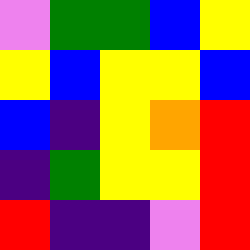[["violet", "green", "green", "blue", "yellow"], ["yellow", "blue", "yellow", "yellow", "blue"], ["blue", "indigo", "yellow", "orange", "red"], ["indigo", "green", "yellow", "yellow", "red"], ["red", "indigo", "indigo", "violet", "red"]]